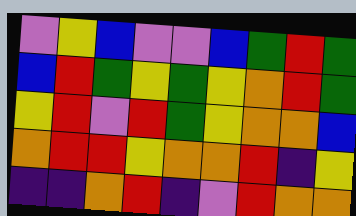[["violet", "yellow", "blue", "violet", "violet", "blue", "green", "red", "green"], ["blue", "red", "green", "yellow", "green", "yellow", "orange", "red", "green"], ["yellow", "red", "violet", "red", "green", "yellow", "orange", "orange", "blue"], ["orange", "red", "red", "yellow", "orange", "orange", "red", "indigo", "yellow"], ["indigo", "indigo", "orange", "red", "indigo", "violet", "red", "orange", "orange"]]